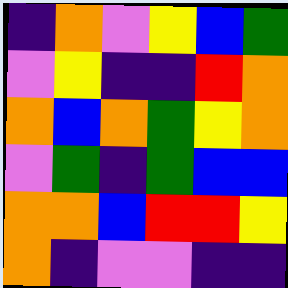[["indigo", "orange", "violet", "yellow", "blue", "green"], ["violet", "yellow", "indigo", "indigo", "red", "orange"], ["orange", "blue", "orange", "green", "yellow", "orange"], ["violet", "green", "indigo", "green", "blue", "blue"], ["orange", "orange", "blue", "red", "red", "yellow"], ["orange", "indigo", "violet", "violet", "indigo", "indigo"]]